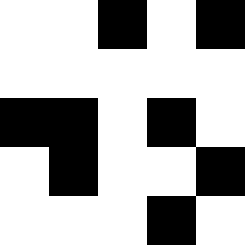[["white", "white", "black", "white", "black"], ["white", "white", "white", "white", "white"], ["black", "black", "white", "black", "white"], ["white", "black", "white", "white", "black"], ["white", "white", "white", "black", "white"]]